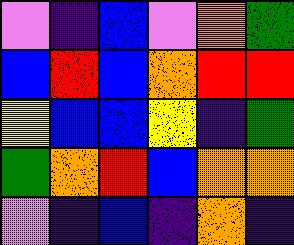[["violet", "indigo", "blue", "violet", "orange", "green"], ["blue", "red", "blue", "orange", "red", "red"], ["yellow", "blue", "blue", "yellow", "indigo", "green"], ["green", "orange", "red", "blue", "orange", "orange"], ["violet", "indigo", "blue", "indigo", "orange", "indigo"]]